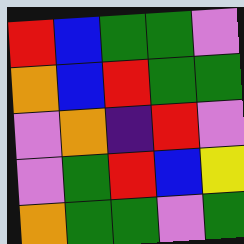[["red", "blue", "green", "green", "violet"], ["orange", "blue", "red", "green", "green"], ["violet", "orange", "indigo", "red", "violet"], ["violet", "green", "red", "blue", "yellow"], ["orange", "green", "green", "violet", "green"]]